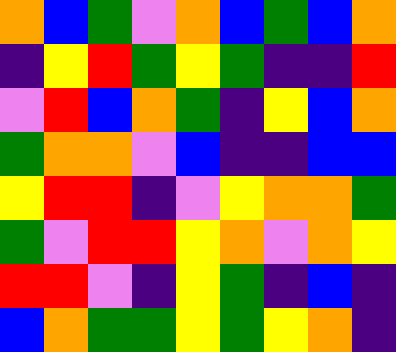[["orange", "blue", "green", "violet", "orange", "blue", "green", "blue", "orange"], ["indigo", "yellow", "red", "green", "yellow", "green", "indigo", "indigo", "red"], ["violet", "red", "blue", "orange", "green", "indigo", "yellow", "blue", "orange"], ["green", "orange", "orange", "violet", "blue", "indigo", "indigo", "blue", "blue"], ["yellow", "red", "red", "indigo", "violet", "yellow", "orange", "orange", "green"], ["green", "violet", "red", "red", "yellow", "orange", "violet", "orange", "yellow"], ["red", "red", "violet", "indigo", "yellow", "green", "indigo", "blue", "indigo"], ["blue", "orange", "green", "green", "yellow", "green", "yellow", "orange", "indigo"]]